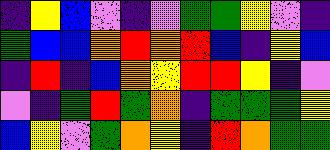[["indigo", "yellow", "blue", "violet", "indigo", "violet", "green", "green", "yellow", "violet", "indigo"], ["green", "blue", "blue", "orange", "red", "orange", "red", "blue", "indigo", "yellow", "blue"], ["indigo", "red", "indigo", "blue", "orange", "yellow", "red", "red", "yellow", "indigo", "violet"], ["violet", "indigo", "green", "red", "green", "orange", "indigo", "green", "green", "green", "yellow"], ["blue", "yellow", "violet", "green", "orange", "yellow", "indigo", "red", "orange", "green", "green"]]